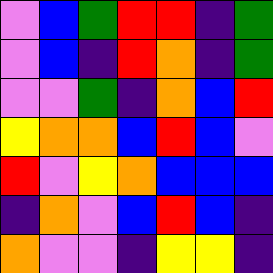[["violet", "blue", "green", "red", "red", "indigo", "green"], ["violet", "blue", "indigo", "red", "orange", "indigo", "green"], ["violet", "violet", "green", "indigo", "orange", "blue", "red"], ["yellow", "orange", "orange", "blue", "red", "blue", "violet"], ["red", "violet", "yellow", "orange", "blue", "blue", "blue"], ["indigo", "orange", "violet", "blue", "red", "blue", "indigo"], ["orange", "violet", "violet", "indigo", "yellow", "yellow", "indigo"]]